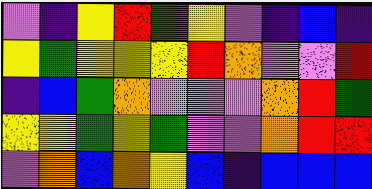[["violet", "indigo", "yellow", "red", "green", "yellow", "violet", "indigo", "blue", "indigo"], ["yellow", "green", "yellow", "yellow", "yellow", "red", "orange", "violet", "violet", "red"], ["indigo", "blue", "green", "orange", "violet", "violet", "violet", "orange", "red", "green"], ["yellow", "yellow", "green", "yellow", "green", "violet", "violet", "orange", "red", "red"], ["violet", "orange", "blue", "orange", "yellow", "blue", "indigo", "blue", "blue", "blue"]]